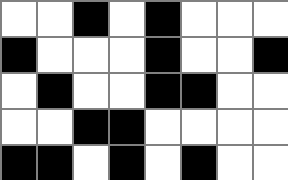[["white", "white", "black", "white", "black", "white", "white", "white"], ["black", "white", "white", "white", "black", "white", "white", "black"], ["white", "black", "white", "white", "black", "black", "white", "white"], ["white", "white", "black", "black", "white", "white", "white", "white"], ["black", "black", "white", "black", "white", "black", "white", "white"]]